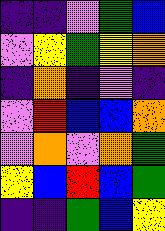[["indigo", "indigo", "violet", "green", "blue"], ["violet", "yellow", "green", "yellow", "orange"], ["indigo", "orange", "indigo", "violet", "indigo"], ["violet", "red", "blue", "blue", "orange"], ["violet", "orange", "violet", "orange", "green"], ["yellow", "blue", "red", "blue", "green"], ["indigo", "indigo", "green", "blue", "yellow"]]